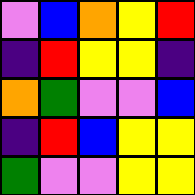[["violet", "blue", "orange", "yellow", "red"], ["indigo", "red", "yellow", "yellow", "indigo"], ["orange", "green", "violet", "violet", "blue"], ["indigo", "red", "blue", "yellow", "yellow"], ["green", "violet", "violet", "yellow", "yellow"]]